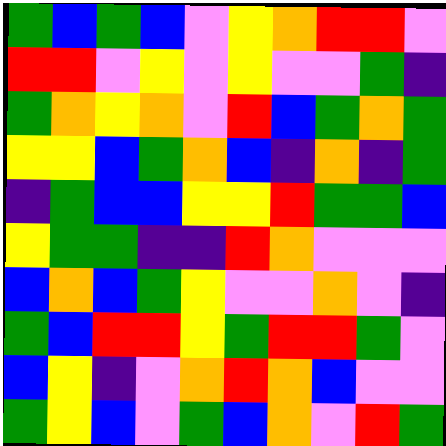[["green", "blue", "green", "blue", "violet", "yellow", "orange", "red", "red", "violet"], ["red", "red", "violet", "yellow", "violet", "yellow", "violet", "violet", "green", "indigo"], ["green", "orange", "yellow", "orange", "violet", "red", "blue", "green", "orange", "green"], ["yellow", "yellow", "blue", "green", "orange", "blue", "indigo", "orange", "indigo", "green"], ["indigo", "green", "blue", "blue", "yellow", "yellow", "red", "green", "green", "blue"], ["yellow", "green", "green", "indigo", "indigo", "red", "orange", "violet", "violet", "violet"], ["blue", "orange", "blue", "green", "yellow", "violet", "violet", "orange", "violet", "indigo"], ["green", "blue", "red", "red", "yellow", "green", "red", "red", "green", "violet"], ["blue", "yellow", "indigo", "violet", "orange", "red", "orange", "blue", "violet", "violet"], ["green", "yellow", "blue", "violet", "green", "blue", "orange", "violet", "red", "green"]]